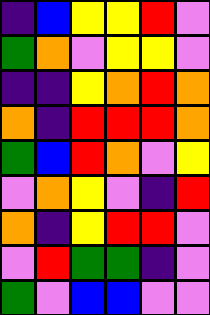[["indigo", "blue", "yellow", "yellow", "red", "violet"], ["green", "orange", "violet", "yellow", "yellow", "violet"], ["indigo", "indigo", "yellow", "orange", "red", "orange"], ["orange", "indigo", "red", "red", "red", "orange"], ["green", "blue", "red", "orange", "violet", "yellow"], ["violet", "orange", "yellow", "violet", "indigo", "red"], ["orange", "indigo", "yellow", "red", "red", "violet"], ["violet", "red", "green", "green", "indigo", "violet"], ["green", "violet", "blue", "blue", "violet", "violet"]]